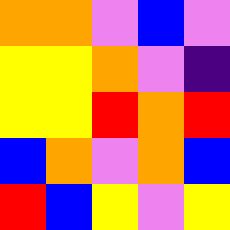[["orange", "orange", "violet", "blue", "violet"], ["yellow", "yellow", "orange", "violet", "indigo"], ["yellow", "yellow", "red", "orange", "red"], ["blue", "orange", "violet", "orange", "blue"], ["red", "blue", "yellow", "violet", "yellow"]]